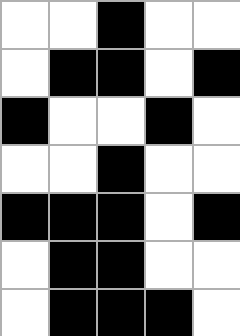[["white", "white", "black", "white", "white"], ["white", "black", "black", "white", "black"], ["black", "white", "white", "black", "white"], ["white", "white", "black", "white", "white"], ["black", "black", "black", "white", "black"], ["white", "black", "black", "white", "white"], ["white", "black", "black", "black", "white"]]